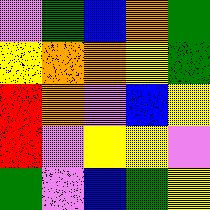[["violet", "green", "blue", "orange", "green"], ["yellow", "orange", "orange", "yellow", "green"], ["red", "orange", "violet", "blue", "yellow"], ["red", "violet", "yellow", "yellow", "violet"], ["green", "violet", "blue", "green", "yellow"]]